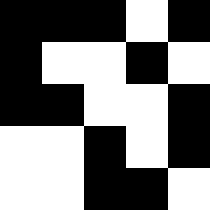[["black", "black", "black", "white", "black"], ["black", "white", "white", "black", "white"], ["black", "black", "white", "white", "black"], ["white", "white", "black", "white", "black"], ["white", "white", "black", "black", "white"]]